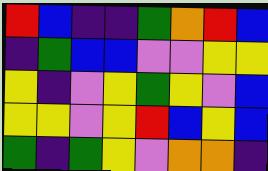[["red", "blue", "indigo", "indigo", "green", "orange", "red", "blue"], ["indigo", "green", "blue", "blue", "violet", "violet", "yellow", "yellow"], ["yellow", "indigo", "violet", "yellow", "green", "yellow", "violet", "blue"], ["yellow", "yellow", "violet", "yellow", "red", "blue", "yellow", "blue"], ["green", "indigo", "green", "yellow", "violet", "orange", "orange", "indigo"]]